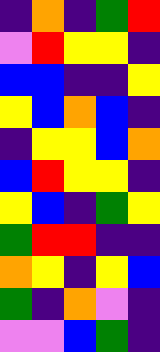[["indigo", "orange", "indigo", "green", "red"], ["violet", "red", "yellow", "yellow", "indigo"], ["blue", "blue", "indigo", "indigo", "yellow"], ["yellow", "blue", "orange", "blue", "indigo"], ["indigo", "yellow", "yellow", "blue", "orange"], ["blue", "red", "yellow", "yellow", "indigo"], ["yellow", "blue", "indigo", "green", "yellow"], ["green", "red", "red", "indigo", "indigo"], ["orange", "yellow", "indigo", "yellow", "blue"], ["green", "indigo", "orange", "violet", "indigo"], ["violet", "violet", "blue", "green", "indigo"]]